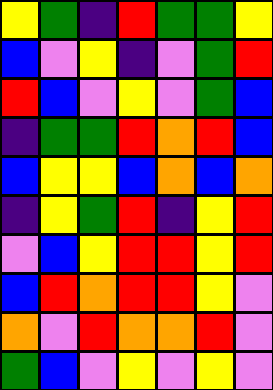[["yellow", "green", "indigo", "red", "green", "green", "yellow"], ["blue", "violet", "yellow", "indigo", "violet", "green", "red"], ["red", "blue", "violet", "yellow", "violet", "green", "blue"], ["indigo", "green", "green", "red", "orange", "red", "blue"], ["blue", "yellow", "yellow", "blue", "orange", "blue", "orange"], ["indigo", "yellow", "green", "red", "indigo", "yellow", "red"], ["violet", "blue", "yellow", "red", "red", "yellow", "red"], ["blue", "red", "orange", "red", "red", "yellow", "violet"], ["orange", "violet", "red", "orange", "orange", "red", "violet"], ["green", "blue", "violet", "yellow", "violet", "yellow", "violet"]]